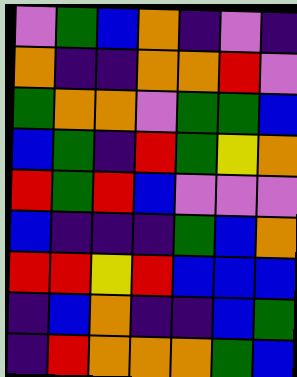[["violet", "green", "blue", "orange", "indigo", "violet", "indigo"], ["orange", "indigo", "indigo", "orange", "orange", "red", "violet"], ["green", "orange", "orange", "violet", "green", "green", "blue"], ["blue", "green", "indigo", "red", "green", "yellow", "orange"], ["red", "green", "red", "blue", "violet", "violet", "violet"], ["blue", "indigo", "indigo", "indigo", "green", "blue", "orange"], ["red", "red", "yellow", "red", "blue", "blue", "blue"], ["indigo", "blue", "orange", "indigo", "indigo", "blue", "green"], ["indigo", "red", "orange", "orange", "orange", "green", "blue"]]